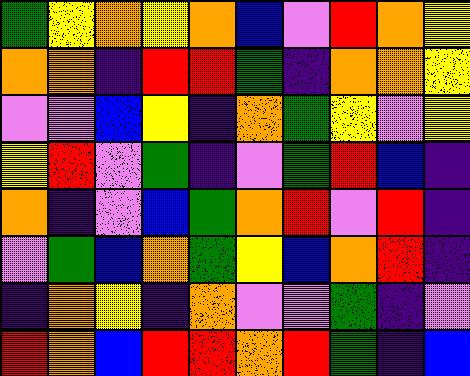[["green", "yellow", "orange", "yellow", "orange", "blue", "violet", "red", "orange", "yellow"], ["orange", "orange", "indigo", "red", "red", "green", "indigo", "orange", "orange", "yellow"], ["violet", "violet", "blue", "yellow", "indigo", "orange", "green", "yellow", "violet", "yellow"], ["yellow", "red", "violet", "green", "indigo", "violet", "green", "red", "blue", "indigo"], ["orange", "indigo", "violet", "blue", "green", "orange", "red", "violet", "red", "indigo"], ["violet", "green", "blue", "orange", "green", "yellow", "blue", "orange", "red", "indigo"], ["indigo", "orange", "yellow", "indigo", "orange", "violet", "violet", "green", "indigo", "violet"], ["red", "orange", "blue", "red", "red", "orange", "red", "green", "indigo", "blue"]]